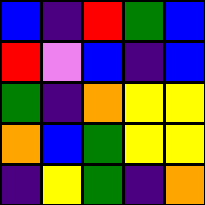[["blue", "indigo", "red", "green", "blue"], ["red", "violet", "blue", "indigo", "blue"], ["green", "indigo", "orange", "yellow", "yellow"], ["orange", "blue", "green", "yellow", "yellow"], ["indigo", "yellow", "green", "indigo", "orange"]]